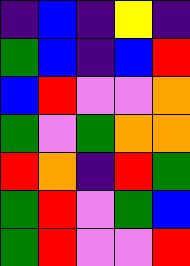[["indigo", "blue", "indigo", "yellow", "indigo"], ["green", "blue", "indigo", "blue", "red"], ["blue", "red", "violet", "violet", "orange"], ["green", "violet", "green", "orange", "orange"], ["red", "orange", "indigo", "red", "green"], ["green", "red", "violet", "green", "blue"], ["green", "red", "violet", "violet", "red"]]